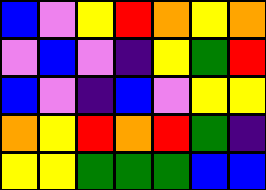[["blue", "violet", "yellow", "red", "orange", "yellow", "orange"], ["violet", "blue", "violet", "indigo", "yellow", "green", "red"], ["blue", "violet", "indigo", "blue", "violet", "yellow", "yellow"], ["orange", "yellow", "red", "orange", "red", "green", "indigo"], ["yellow", "yellow", "green", "green", "green", "blue", "blue"]]